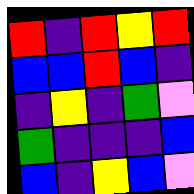[["red", "indigo", "red", "yellow", "red"], ["blue", "blue", "red", "blue", "indigo"], ["indigo", "yellow", "indigo", "green", "violet"], ["green", "indigo", "indigo", "indigo", "blue"], ["blue", "indigo", "yellow", "blue", "violet"]]